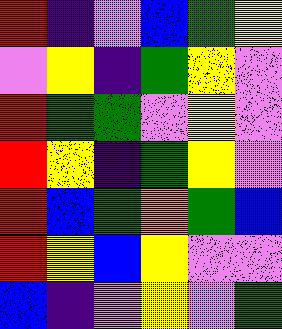[["red", "indigo", "violet", "blue", "green", "yellow"], ["violet", "yellow", "indigo", "green", "yellow", "violet"], ["red", "green", "green", "violet", "yellow", "violet"], ["red", "yellow", "indigo", "green", "yellow", "violet"], ["red", "blue", "green", "orange", "green", "blue"], ["red", "yellow", "blue", "yellow", "violet", "violet"], ["blue", "indigo", "violet", "yellow", "violet", "green"]]